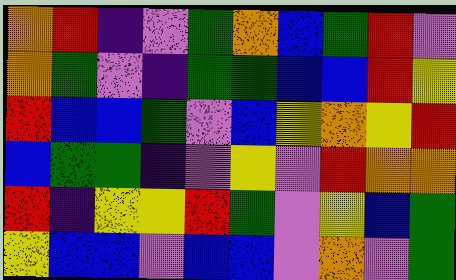[["orange", "red", "indigo", "violet", "green", "orange", "blue", "green", "red", "violet"], ["orange", "green", "violet", "indigo", "green", "green", "blue", "blue", "red", "yellow"], ["red", "blue", "blue", "green", "violet", "blue", "yellow", "orange", "yellow", "red"], ["blue", "green", "green", "indigo", "violet", "yellow", "violet", "red", "orange", "orange"], ["red", "indigo", "yellow", "yellow", "red", "green", "violet", "yellow", "blue", "green"], ["yellow", "blue", "blue", "violet", "blue", "blue", "violet", "orange", "violet", "green"]]